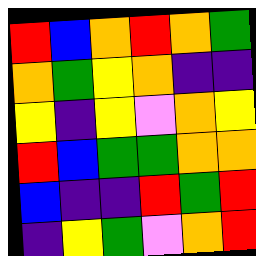[["red", "blue", "orange", "red", "orange", "green"], ["orange", "green", "yellow", "orange", "indigo", "indigo"], ["yellow", "indigo", "yellow", "violet", "orange", "yellow"], ["red", "blue", "green", "green", "orange", "orange"], ["blue", "indigo", "indigo", "red", "green", "red"], ["indigo", "yellow", "green", "violet", "orange", "red"]]